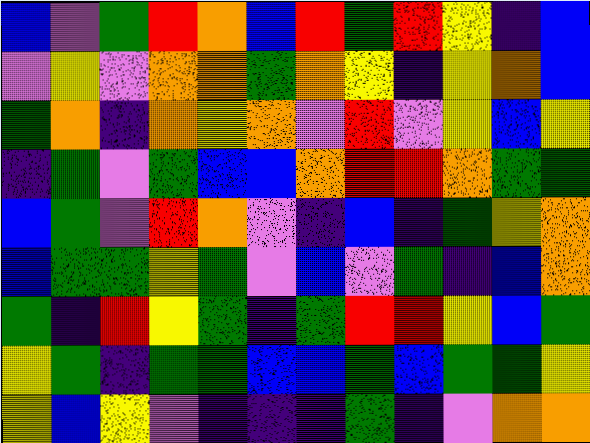[["blue", "violet", "green", "red", "orange", "blue", "red", "green", "red", "yellow", "indigo", "blue"], ["violet", "yellow", "violet", "orange", "orange", "green", "orange", "yellow", "indigo", "yellow", "orange", "blue"], ["green", "orange", "indigo", "orange", "yellow", "orange", "violet", "red", "violet", "yellow", "blue", "yellow"], ["indigo", "green", "violet", "green", "blue", "blue", "orange", "red", "red", "orange", "green", "green"], ["blue", "green", "violet", "red", "orange", "violet", "indigo", "blue", "indigo", "green", "yellow", "orange"], ["blue", "green", "green", "yellow", "green", "violet", "blue", "violet", "green", "indigo", "blue", "orange"], ["green", "indigo", "red", "yellow", "green", "indigo", "green", "red", "red", "yellow", "blue", "green"], ["yellow", "green", "indigo", "green", "green", "blue", "blue", "green", "blue", "green", "green", "yellow"], ["yellow", "blue", "yellow", "violet", "indigo", "indigo", "indigo", "green", "indigo", "violet", "orange", "orange"]]